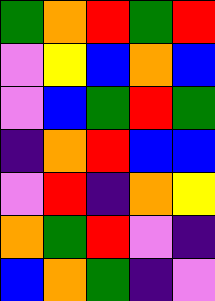[["green", "orange", "red", "green", "red"], ["violet", "yellow", "blue", "orange", "blue"], ["violet", "blue", "green", "red", "green"], ["indigo", "orange", "red", "blue", "blue"], ["violet", "red", "indigo", "orange", "yellow"], ["orange", "green", "red", "violet", "indigo"], ["blue", "orange", "green", "indigo", "violet"]]